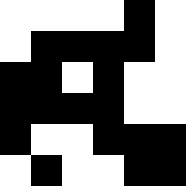[["white", "white", "white", "white", "black", "white"], ["white", "black", "black", "black", "black", "white"], ["black", "black", "white", "black", "white", "white"], ["black", "black", "black", "black", "white", "white"], ["black", "white", "white", "black", "black", "black"], ["white", "black", "white", "white", "black", "black"]]